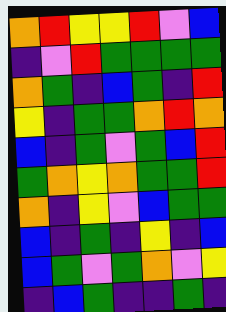[["orange", "red", "yellow", "yellow", "red", "violet", "blue"], ["indigo", "violet", "red", "green", "green", "green", "green"], ["orange", "green", "indigo", "blue", "green", "indigo", "red"], ["yellow", "indigo", "green", "green", "orange", "red", "orange"], ["blue", "indigo", "green", "violet", "green", "blue", "red"], ["green", "orange", "yellow", "orange", "green", "green", "red"], ["orange", "indigo", "yellow", "violet", "blue", "green", "green"], ["blue", "indigo", "green", "indigo", "yellow", "indigo", "blue"], ["blue", "green", "violet", "green", "orange", "violet", "yellow"], ["indigo", "blue", "green", "indigo", "indigo", "green", "indigo"]]